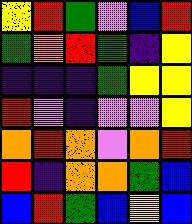[["yellow", "red", "green", "violet", "blue", "red"], ["green", "orange", "red", "green", "indigo", "yellow"], ["indigo", "indigo", "indigo", "green", "yellow", "yellow"], ["red", "violet", "indigo", "violet", "violet", "yellow"], ["orange", "red", "orange", "violet", "orange", "red"], ["red", "indigo", "orange", "orange", "green", "blue"], ["blue", "red", "green", "blue", "yellow", "blue"]]